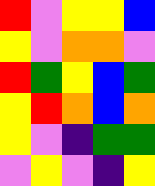[["red", "violet", "yellow", "yellow", "blue"], ["yellow", "violet", "orange", "orange", "violet"], ["red", "green", "yellow", "blue", "green"], ["yellow", "red", "orange", "blue", "orange"], ["yellow", "violet", "indigo", "green", "green"], ["violet", "yellow", "violet", "indigo", "yellow"]]